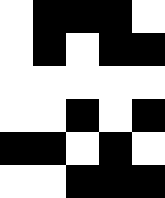[["white", "black", "black", "black", "white"], ["white", "black", "white", "black", "black"], ["white", "white", "white", "white", "white"], ["white", "white", "black", "white", "black"], ["black", "black", "white", "black", "white"], ["white", "white", "black", "black", "black"]]